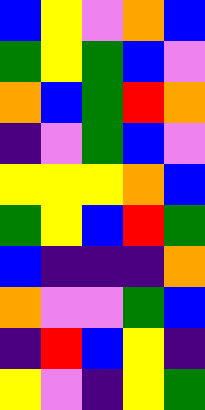[["blue", "yellow", "violet", "orange", "blue"], ["green", "yellow", "green", "blue", "violet"], ["orange", "blue", "green", "red", "orange"], ["indigo", "violet", "green", "blue", "violet"], ["yellow", "yellow", "yellow", "orange", "blue"], ["green", "yellow", "blue", "red", "green"], ["blue", "indigo", "indigo", "indigo", "orange"], ["orange", "violet", "violet", "green", "blue"], ["indigo", "red", "blue", "yellow", "indigo"], ["yellow", "violet", "indigo", "yellow", "green"]]